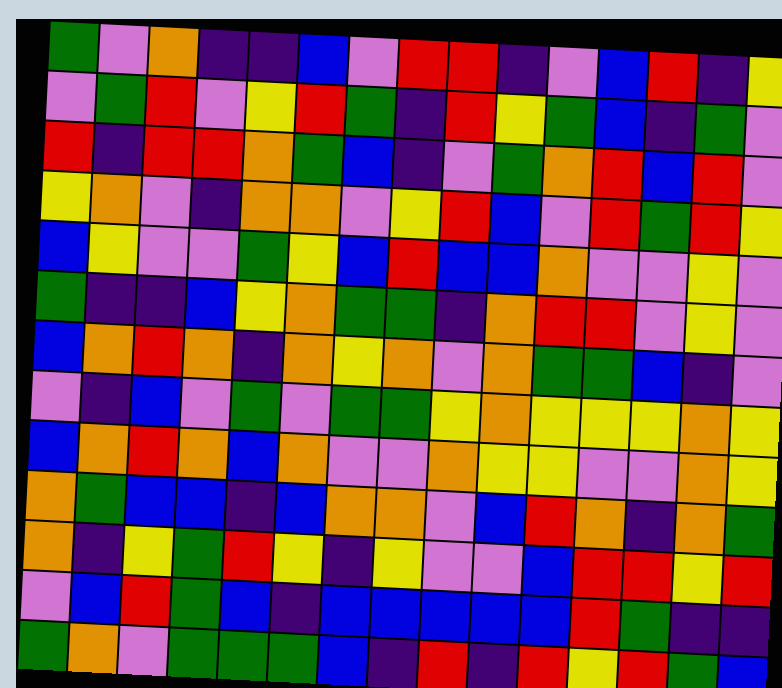[["green", "violet", "orange", "indigo", "indigo", "blue", "violet", "red", "red", "indigo", "violet", "blue", "red", "indigo", "yellow"], ["violet", "green", "red", "violet", "yellow", "red", "green", "indigo", "red", "yellow", "green", "blue", "indigo", "green", "violet"], ["red", "indigo", "red", "red", "orange", "green", "blue", "indigo", "violet", "green", "orange", "red", "blue", "red", "violet"], ["yellow", "orange", "violet", "indigo", "orange", "orange", "violet", "yellow", "red", "blue", "violet", "red", "green", "red", "yellow"], ["blue", "yellow", "violet", "violet", "green", "yellow", "blue", "red", "blue", "blue", "orange", "violet", "violet", "yellow", "violet"], ["green", "indigo", "indigo", "blue", "yellow", "orange", "green", "green", "indigo", "orange", "red", "red", "violet", "yellow", "violet"], ["blue", "orange", "red", "orange", "indigo", "orange", "yellow", "orange", "violet", "orange", "green", "green", "blue", "indigo", "violet"], ["violet", "indigo", "blue", "violet", "green", "violet", "green", "green", "yellow", "orange", "yellow", "yellow", "yellow", "orange", "yellow"], ["blue", "orange", "red", "orange", "blue", "orange", "violet", "violet", "orange", "yellow", "yellow", "violet", "violet", "orange", "yellow"], ["orange", "green", "blue", "blue", "indigo", "blue", "orange", "orange", "violet", "blue", "red", "orange", "indigo", "orange", "green"], ["orange", "indigo", "yellow", "green", "red", "yellow", "indigo", "yellow", "violet", "violet", "blue", "red", "red", "yellow", "red"], ["violet", "blue", "red", "green", "blue", "indigo", "blue", "blue", "blue", "blue", "blue", "red", "green", "indigo", "indigo"], ["green", "orange", "violet", "green", "green", "green", "blue", "indigo", "red", "indigo", "red", "yellow", "red", "green", "blue"]]